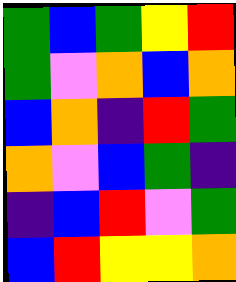[["green", "blue", "green", "yellow", "red"], ["green", "violet", "orange", "blue", "orange"], ["blue", "orange", "indigo", "red", "green"], ["orange", "violet", "blue", "green", "indigo"], ["indigo", "blue", "red", "violet", "green"], ["blue", "red", "yellow", "yellow", "orange"]]